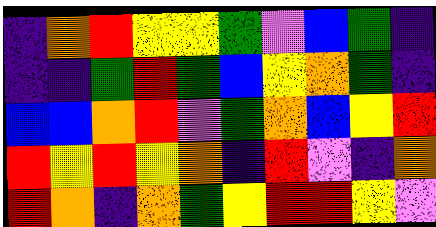[["indigo", "orange", "red", "yellow", "yellow", "green", "violet", "blue", "green", "indigo"], ["indigo", "indigo", "green", "red", "green", "blue", "yellow", "orange", "green", "indigo"], ["blue", "blue", "orange", "red", "violet", "green", "orange", "blue", "yellow", "red"], ["red", "yellow", "red", "yellow", "orange", "indigo", "red", "violet", "indigo", "orange"], ["red", "orange", "indigo", "orange", "green", "yellow", "red", "red", "yellow", "violet"]]